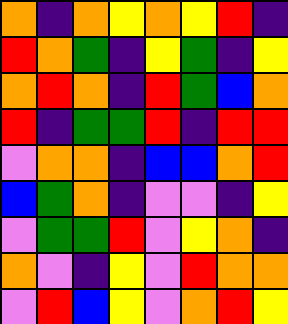[["orange", "indigo", "orange", "yellow", "orange", "yellow", "red", "indigo"], ["red", "orange", "green", "indigo", "yellow", "green", "indigo", "yellow"], ["orange", "red", "orange", "indigo", "red", "green", "blue", "orange"], ["red", "indigo", "green", "green", "red", "indigo", "red", "red"], ["violet", "orange", "orange", "indigo", "blue", "blue", "orange", "red"], ["blue", "green", "orange", "indigo", "violet", "violet", "indigo", "yellow"], ["violet", "green", "green", "red", "violet", "yellow", "orange", "indigo"], ["orange", "violet", "indigo", "yellow", "violet", "red", "orange", "orange"], ["violet", "red", "blue", "yellow", "violet", "orange", "red", "yellow"]]